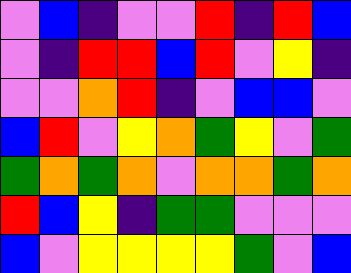[["violet", "blue", "indigo", "violet", "violet", "red", "indigo", "red", "blue"], ["violet", "indigo", "red", "red", "blue", "red", "violet", "yellow", "indigo"], ["violet", "violet", "orange", "red", "indigo", "violet", "blue", "blue", "violet"], ["blue", "red", "violet", "yellow", "orange", "green", "yellow", "violet", "green"], ["green", "orange", "green", "orange", "violet", "orange", "orange", "green", "orange"], ["red", "blue", "yellow", "indigo", "green", "green", "violet", "violet", "violet"], ["blue", "violet", "yellow", "yellow", "yellow", "yellow", "green", "violet", "blue"]]